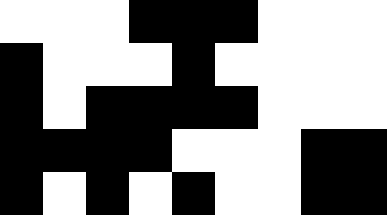[["white", "white", "white", "black", "black", "black", "white", "white", "white"], ["black", "white", "white", "white", "black", "white", "white", "white", "white"], ["black", "white", "black", "black", "black", "black", "white", "white", "white"], ["black", "black", "black", "black", "white", "white", "white", "black", "black"], ["black", "white", "black", "white", "black", "white", "white", "black", "black"]]